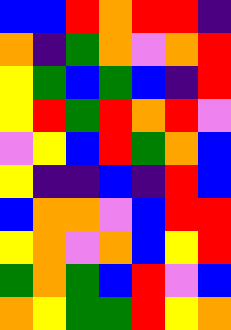[["blue", "blue", "red", "orange", "red", "red", "indigo"], ["orange", "indigo", "green", "orange", "violet", "orange", "red"], ["yellow", "green", "blue", "green", "blue", "indigo", "red"], ["yellow", "red", "green", "red", "orange", "red", "violet"], ["violet", "yellow", "blue", "red", "green", "orange", "blue"], ["yellow", "indigo", "indigo", "blue", "indigo", "red", "blue"], ["blue", "orange", "orange", "violet", "blue", "red", "red"], ["yellow", "orange", "violet", "orange", "blue", "yellow", "red"], ["green", "orange", "green", "blue", "red", "violet", "blue"], ["orange", "yellow", "green", "green", "red", "yellow", "orange"]]